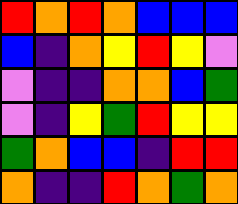[["red", "orange", "red", "orange", "blue", "blue", "blue"], ["blue", "indigo", "orange", "yellow", "red", "yellow", "violet"], ["violet", "indigo", "indigo", "orange", "orange", "blue", "green"], ["violet", "indigo", "yellow", "green", "red", "yellow", "yellow"], ["green", "orange", "blue", "blue", "indigo", "red", "red"], ["orange", "indigo", "indigo", "red", "orange", "green", "orange"]]